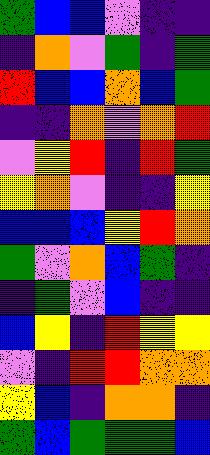[["green", "blue", "blue", "violet", "indigo", "indigo"], ["indigo", "orange", "violet", "green", "indigo", "green"], ["red", "blue", "blue", "orange", "blue", "green"], ["indigo", "indigo", "orange", "violet", "orange", "red"], ["violet", "yellow", "red", "indigo", "red", "green"], ["yellow", "orange", "violet", "indigo", "indigo", "yellow"], ["blue", "blue", "blue", "yellow", "red", "orange"], ["green", "violet", "orange", "blue", "green", "indigo"], ["indigo", "green", "violet", "blue", "indigo", "indigo"], ["blue", "yellow", "indigo", "red", "yellow", "yellow"], ["violet", "indigo", "red", "red", "orange", "orange"], ["yellow", "blue", "indigo", "orange", "orange", "indigo"], ["green", "blue", "green", "green", "green", "blue"]]